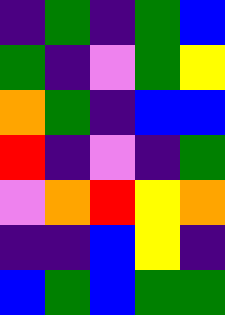[["indigo", "green", "indigo", "green", "blue"], ["green", "indigo", "violet", "green", "yellow"], ["orange", "green", "indigo", "blue", "blue"], ["red", "indigo", "violet", "indigo", "green"], ["violet", "orange", "red", "yellow", "orange"], ["indigo", "indigo", "blue", "yellow", "indigo"], ["blue", "green", "blue", "green", "green"]]